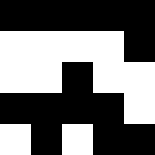[["black", "black", "black", "black", "black"], ["white", "white", "white", "white", "black"], ["white", "white", "black", "white", "white"], ["black", "black", "black", "black", "white"], ["white", "black", "white", "black", "black"]]